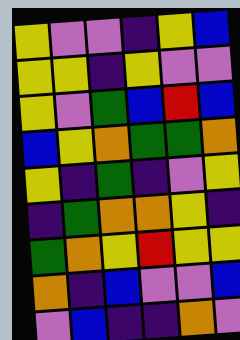[["yellow", "violet", "violet", "indigo", "yellow", "blue"], ["yellow", "yellow", "indigo", "yellow", "violet", "violet"], ["yellow", "violet", "green", "blue", "red", "blue"], ["blue", "yellow", "orange", "green", "green", "orange"], ["yellow", "indigo", "green", "indigo", "violet", "yellow"], ["indigo", "green", "orange", "orange", "yellow", "indigo"], ["green", "orange", "yellow", "red", "yellow", "yellow"], ["orange", "indigo", "blue", "violet", "violet", "blue"], ["violet", "blue", "indigo", "indigo", "orange", "violet"]]